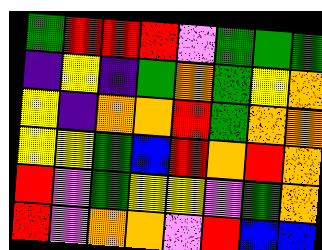[["green", "red", "red", "red", "violet", "green", "green", "green"], ["indigo", "yellow", "indigo", "green", "orange", "green", "yellow", "orange"], ["yellow", "indigo", "orange", "orange", "red", "green", "orange", "orange"], ["yellow", "yellow", "green", "blue", "red", "orange", "red", "orange"], ["red", "violet", "green", "yellow", "yellow", "violet", "green", "orange"], ["red", "violet", "orange", "orange", "violet", "red", "blue", "blue"]]